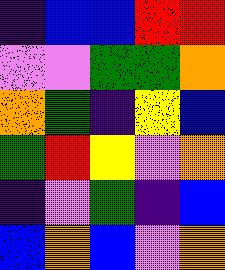[["indigo", "blue", "blue", "red", "red"], ["violet", "violet", "green", "green", "orange"], ["orange", "green", "indigo", "yellow", "blue"], ["green", "red", "yellow", "violet", "orange"], ["indigo", "violet", "green", "indigo", "blue"], ["blue", "orange", "blue", "violet", "orange"]]